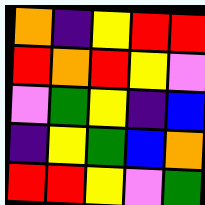[["orange", "indigo", "yellow", "red", "red"], ["red", "orange", "red", "yellow", "violet"], ["violet", "green", "yellow", "indigo", "blue"], ["indigo", "yellow", "green", "blue", "orange"], ["red", "red", "yellow", "violet", "green"]]